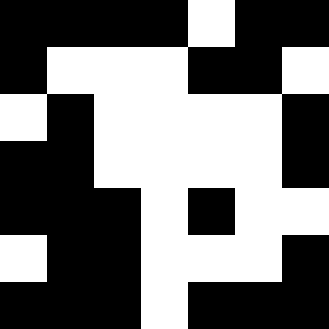[["black", "black", "black", "black", "white", "black", "black"], ["black", "white", "white", "white", "black", "black", "white"], ["white", "black", "white", "white", "white", "white", "black"], ["black", "black", "white", "white", "white", "white", "black"], ["black", "black", "black", "white", "black", "white", "white"], ["white", "black", "black", "white", "white", "white", "black"], ["black", "black", "black", "white", "black", "black", "black"]]